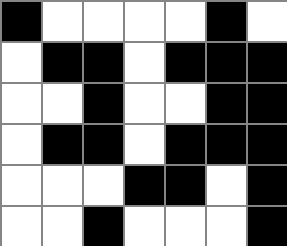[["black", "white", "white", "white", "white", "black", "white"], ["white", "black", "black", "white", "black", "black", "black"], ["white", "white", "black", "white", "white", "black", "black"], ["white", "black", "black", "white", "black", "black", "black"], ["white", "white", "white", "black", "black", "white", "black"], ["white", "white", "black", "white", "white", "white", "black"]]